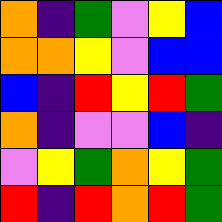[["orange", "indigo", "green", "violet", "yellow", "blue"], ["orange", "orange", "yellow", "violet", "blue", "blue"], ["blue", "indigo", "red", "yellow", "red", "green"], ["orange", "indigo", "violet", "violet", "blue", "indigo"], ["violet", "yellow", "green", "orange", "yellow", "green"], ["red", "indigo", "red", "orange", "red", "green"]]